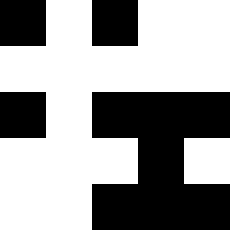[["black", "white", "black", "white", "white"], ["white", "white", "white", "white", "white"], ["black", "white", "black", "black", "black"], ["white", "white", "white", "black", "white"], ["white", "white", "black", "black", "black"]]